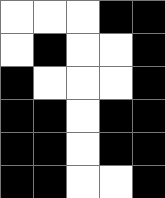[["white", "white", "white", "black", "black"], ["white", "black", "white", "white", "black"], ["black", "white", "white", "white", "black"], ["black", "black", "white", "black", "black"], ["black", "black", "white", "black", "black"], ["black", "black", "white", "white", "black"]]